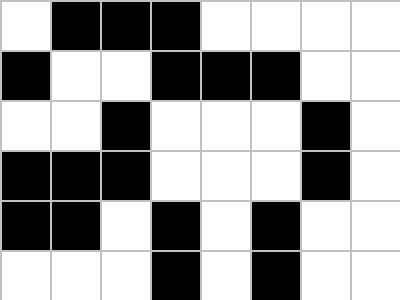[["white", "black", "black", "black", "white", "white", "white", "white"], ["black", "white", "white", "black", "black", "black", "white", "white"], ["white", "white", "black", "white", "white", "white", "black", "white"], ["black", "black", "black", "white", "white", "white", "black", "white"], ["black", "black", "white", "black", "white", "black", "white", "white"], ["white", "white", "white", "black", "white", "black", "white", "white"]]